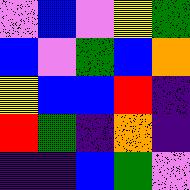[["violet", "blue", "violet", "yellow", "green"], ["blue", "violet", "green", "blue", "orange"], ["yellow", "blue", "blue", "red", "indigo"], ["red", "green", "indigo", "orange", "indigo"], ["indigo", "indigo", "blue", "green", "violet"]]